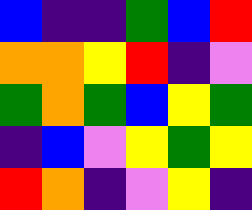[["blue", "indigo", "indigo", "green", "blue", "red"], ["orange", "orange", "yellow", "red", "indigo", "violet"], ["green", "orange", "green", "blue", "yellow", "green"], ["indigo", "blue", "violet", "yellow", "green", "yellow"], ["red", "orange", "indigo", "violet", "yellow", "indigo"]]